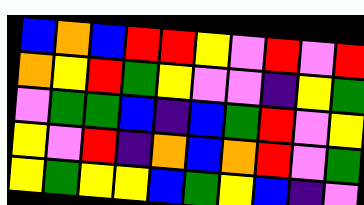[["blue", "orange", "blue", "red", "red", "yellow", "violet", "red", "violet", "red"], ["orange", "yellow", "red", "green", "yellow", "violet", "violet", "indigo", "yellow", "green"], ["violet", "green", "green", "blue", "indigo", "blue", "green", "red", "violet", "yellow"], ["yellow", "violet", "red", "indigo", "orange", "blue", "orange", "red", "violet", "green"], ["yellow", "green", "yellow", "yellow", "blue", "green", "yellow", "blue", "indigo", "violet"]]